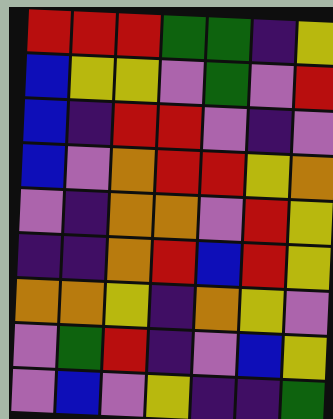[["red", "red", "red", "green", "green", "indigo", "yellow"], ["blue", "yellow", "yellow", "violet", "green", "violet", "red"], ["blue", "indigo", "red", "red", "violet", "indigo", "violet"], ["blue", "violet", "orange", "red", "red", "yellow", "orange"], ["violet", "indigo", "orange", "orange", "violet", "red", "yellow"], ["indigo", "indigo", "orange", "red", "blue", "red", "yellow"], ["orange", "orange", "yellow", "indigo", "orange", "yellow", "violet"], ["violet", "green", "red", "indigo", "violet", "blue", "yellow"], ["violet", "blue", "violet", "yellow", "indigo", "indigo", "green"]]